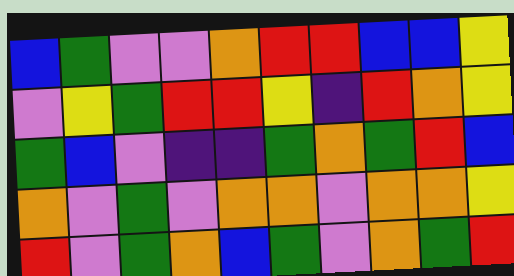[["blue", "green", "violet", "violet", "orange", "red", "red", "blue", "blue", "yellow"], ["violet", "yellow", "green", "red", "red", "yellow", "indigo", "red", "orange", "yellow"], ["green", "blue", "violet", "indigo", "indigo", "green", "orange", "green", "red", "blue"], ["orange", "violet", "green", "violet", "orange", "orange", "violet", "orange", "orange", "yellow"], ["red", "violet", "green", "orange", "blue", "green", "violet", "orange", "green", "red"]]